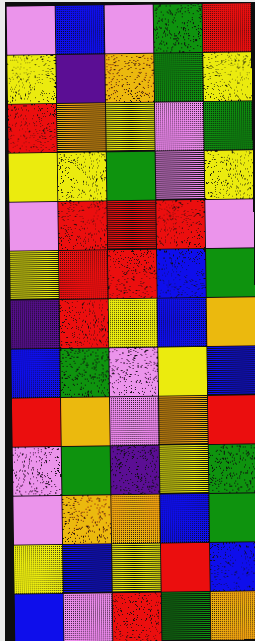[["violet", "blue", "violet", "green", "red"], ["yellow", "indigo", "orange", "green", "yellow"], ["red", "orange", "yellow", "violet", "green"], ["yellow", "yellow", "green", "violet", "yellow"], ["violet", "red", "red", "red", "violet"], ["yellow", "red", "red", "blue", "green"], ["indigo", "red", "yellow", "blue", "orange"], ["blue", "green", "violet", "yellow", "blue"], ["red", "orange", "violet", "orange", "red"], ["violet", "green", "indigo", "yellow", "green"], ["violet", "orange", "orange", "blue", "green"], ["yellow", "blue", "yellow", "red", "blue"], ["blue", "violet", "red", "green", "orange"]]